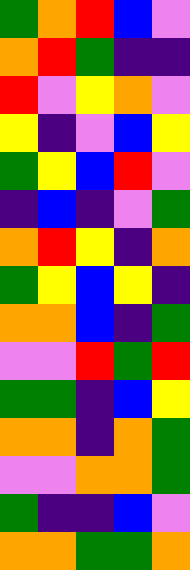[["green", "orange", "red", "blue", "violet"], ["orange", "red", "green", "indigo", "indigo"], ["red", "violet", "yellow", "orange", "violet"], ["yellow", "indigo", "violet", "blue", "yellow"], ["green", "yellow", "blue", "red", "violet"], ["indigo", "blue", "indigo", "violet", "green"], ["orange", "red", "yellow", "indigo", "orange"], ["green", "yellow", "blue", "yellow", "indigo"], ["orange", "orange", "blue", "indigo", "green"], ["violet", "violet", "red", "green", "red"], ["green", "green", "indigo", "blue", "yellow"], ["orange", "orange", "indigo", "orange", "green"], ["violet", "violet", "orange", "orange", "green"], ["green", "indigo", "indigo", "blue", "violet"], ["orange", "orange", "green", "green", "orange"]]